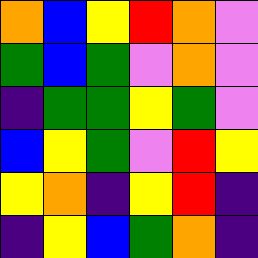[["orange", "blue", "yellow", "red", "orange", "violet"], ["green", "blue", "green", "violet", "orange", "violet"], ["indigo", "green", "green", "yellow", "green", "violet"], ["blue", "yellow", "green", "violet", "red", "yellow"], ["yellow", "orange", "indigo", "yellow", "red", "indigo"], ["indigo", "yellow", "blue", "green", "orange", "indigo"]]